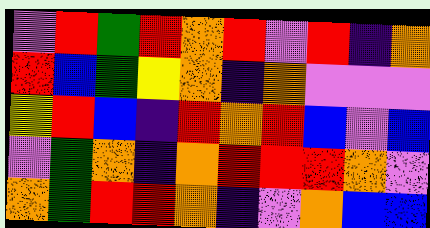[["violet", "red", "green", "red", "orange", "red", "violet", "red", "indigo", "orange"], ["red", "blue", "green", "yellow", "orange", "indigo", "orange", "violet", "violet", "violet"], ["yellow", "red", "blue", "indigo", "red", "orange", "red", "blue", "violet", "blue"], ["violet", "green", "orange", "indigo", "orange", "red", "red", "red", "orange", "violet"], ["orange", "green", "red", "red", "orange", "indigo", "violet", "orange", "blue", "blue"]]